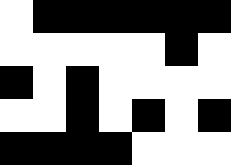[["white", "black", "black", "black", "black", "black", "black"], ["white", "white", "white", "white", "white", "black", "white"], ["black", "white", "black", "white", "white", "white", "white"], ["white", "white", "black", "white", "black", "white", "black"], ["black", "black", "black", "black", "white", "white", "white"]]